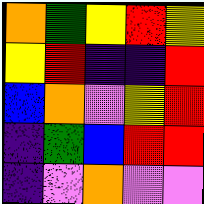[["orange", "green", "yellow", "red", "yellow"], ["yellow", "red", "indigo", "indigo", "red"], ["blue", "orange", "violet", "yellow", "red"], ["indigo", "green", "blue", "red", "red"], ["indigo", "violet", "orange", "violet", "violet"]]